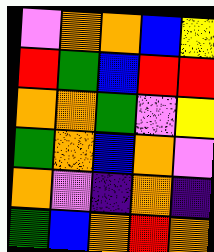[["violet", "orange", "orange", "blue", "yellow"], ["red", "green", "blue", "red", "red"], ["orange", "orange", "green", "violet", "yellow"], ["green", "orange", "blue", "orange", "violet"], ["orange", "violet", "indigo", "orange", "indigo"], ["green", "blue", "orange", "red", "orange"]]